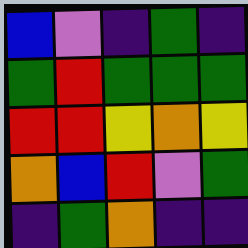[["blue", "violet", "indigo", "green", "indigo"], ["green", "red", "green", "green", "green"], ["red", "red", "yellow", "orange", "yellow"], ["orange", "blue", "red", "violet", "green"], ["indigo", "green", "orange", "indigo", "indigo"]]